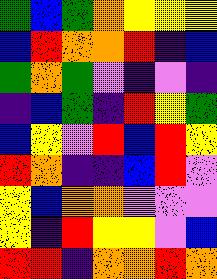[["green", "blue", "green", "orange", "yellow", "yellow", "yellow"], ["blue", "red", "orange", "orange", "red", "indigo", "blue"], ["green", "orange", "green", "violet", "indigo", "violet", "indigo"], ["indigo", "blue", "green", "indigo", "red", "yellow", "green"], ["blue", "yellow", "violet", "red", "blue", "red", "yellow"], ["red", "orange", "indigo", "indigo", "blue", "red", "violet"], ["yellow", "blue", "orange", "orange", "violet", "violet", "violet"], ["yellow", "indigo", "red", "yellow", "yellow", "violet", "blue"], ["red", "red", "indigo", "orange", "orange", "red", "orange"]]